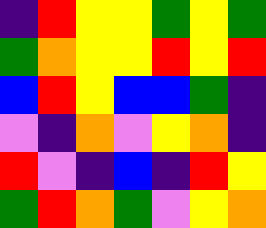[["indigo", "red", "yellow", "yellow", "green", "yellow", "green"], ["green", "orange", "yellow", "yellow", "red", "yellow", "red"], ["blue", "red", "yellow", "blue", "blue", "green", "indigo"], ["violet", "indigo", "orange", "violet", "yellow", "orange", "indigo"], ["red", "violet", "indigo", "blue", "indigo", "red", "yellow"], ["green", "red", "orange", "green", "violet", "yellow", "orange"]]